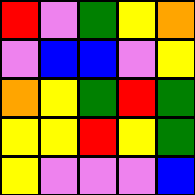[["red", "violet", "green", "yellow", "orange"], ["violet", "blue", "blue", "violet", "yellow"], ["orange", "yellow", "green", "red", "green"], ["yellow", "yellow", "red", "yellow", "green"], ["yellow", "violet", "violet", "violet", "blue"]]